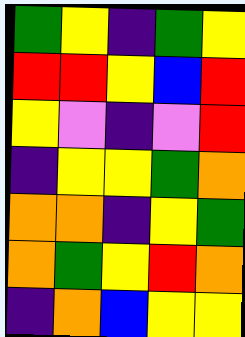[["green", "yellow", "indigo", "green", "yellow"], ["red", "red", "yellow", "blue", "red"], ["yellow", "violet", "indigo", "violet", "red"], ["indigo", "yellow", "yellow", "green", "orange"], ["orange", "orange", "indigo", "yellow", "green"], ["orange", "green", "yellow", "red", "orange"], ["indigo", "orange", "blue", "yellow", "yellow"]]